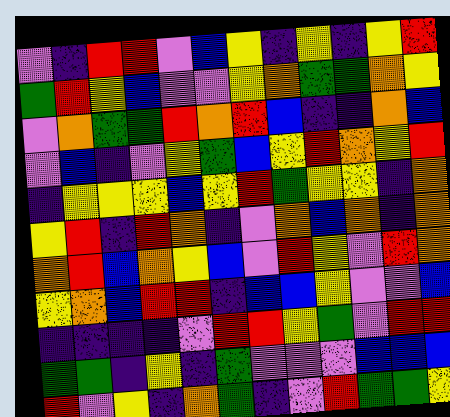[["violet", "indigo", "red", "red", "violet", "blue", "yellow", "indigo", "yellow", "indigo", "yellow", "red"], ["green", "red", "yellow", "blue", "violet", "violet", "yellow", "orange", "green", "green", "orange", "yellow"], ["violet", "orange", "green", "green", "red", "orange", "red", "blue", "indigo", "indigo", "orange", "blue"], ["violet", "blue", "indigo", "violet", "yellow", "green", "blue", "yellow", "red", "orange", "yellow", "red"], ["indigo", "yellow", "yellow", "yellow", "blue", "yellow", "red", "green", "yellow", "yellow", "indigo", "orange"], ["yellow", "red", "indigo", "red", "orange", "indigo", "violet", "orange", "blue", "orange", "indigo", "orange"], ["orange", "red", "blue", "orange", "yellow", "blue", "violet", "red", "yellow", "violet", "red", "orange"], ["yellow", "orange", "blue", "red", "red", "indigo", "blue", "blue", "yellow", "violet", "violet", "blue"], ["indigo", "indigo", "indigo", "indigo", "violet", "red", "red", "yellow", "green", "violet", "red", "red"], ["green", "green", "indigo", "yellow", "indigo", "green", "violet", "violet", "violet", "blue", "blue", "blue"], ["red", "violet", "yellow", "indigo", "orange", "green", "indigo", "violet", "red", "green", "green", "yellow"]]